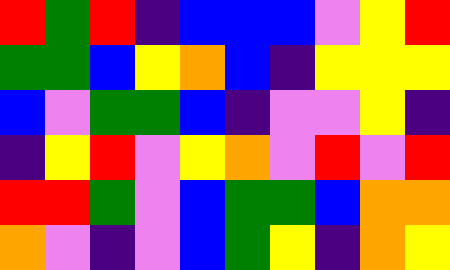[["red", "green", "red", "indigo", "blue", "blue", "blue", "violet", "yellow", "red"], ["green", "green", "blue", "yellow", "orange", "blue", "indigo", "yellow", "yellow", "yellow"], ["blue", "violet", "green", "green", "blue", "indigo", "violet", "violet", "yellow", "indigo"], ["indigo", "yellow", "red", "violet", "yellow", "orange", "violet", "red", "violet", "red"], ["red", "red", "green", "violet", "blue", "green", "green", "blue", "orange", "orange"], ["orange", "violet", "indigo", "violet", "blue", "green", "yellow", "indigo", "orange", "yellow"]]